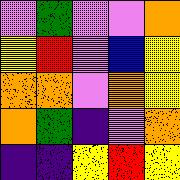[["violet", "green", "violet", "violet", "orange"], ["yellow", "red", "violet", "blue", "yellow"], ["orange", "orange", "violet", "orange", "yellow"], ["orange", "green", "indigo", "violet", "orange"], ["indigo", "indigo", "yellow", "red", "yellow"]]